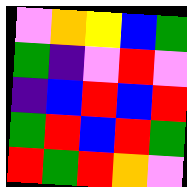[["violet", "orange", "yellow", "blue", "green"], ["green", "indigo", "violet", "red", "violet"], ["indigo", "blue", "red", "blue", "red"], ["green", "red", "blue", "red", "green"], ["red", "green", "red", "orange", "violet"]]